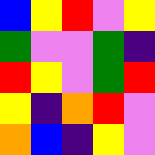[["blue", "yellow", "red", "violet", "yellow"], ["green", "violet", "violet", "green", "indigo"], ["red", "yellow", "violet", "green", "red"], ["yellow", "indigo", "orange", "red", "violet"], ["orange", "blue", "indigo", "yellow", "violet"]]